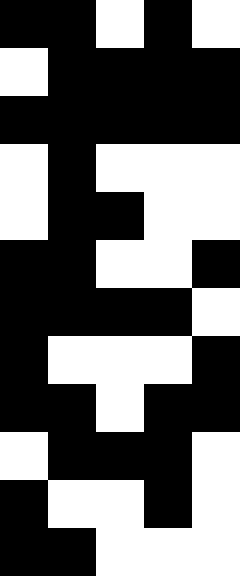[["black", "black", "white", "black", "white"], ["white", "black", "black", "black", "black"], ["black", "black", "black", "black", "black"], ["white", "black", "white", "white", "white"], ["white", "black", "black", "white", "white"], ["black", "black", "white", "white", "black"], ["black", "black", "black", "black", "white"], ["black", "white", "white", "white", "black"], ["black", "black", "white", "black", "black"], ["white", "black", "black", "black", "white"], ["black", "white", "white", "black", "white"], ["black", "black", "white", "white", "white"]]